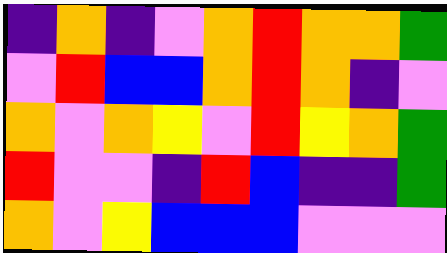[["indigo", "orange", "indigo", "violet", "orange", "red", "orange", "orange", "green"], ["violet", "red", "blue", "blue", "orange", "red", "orange", "indigo", "violet"], ["orange", "violet", "orange", "yellow", "violet", "red", "yellow", "orange", "green"], ["red", "violet", "violet", "indigo", "red", "blue", "indigo", "indigo", "green"], ["orange", "violet", "yellow", "blue", "blue", "blue", "violet", "violet", "violet"]]